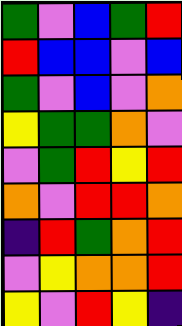[["green", "violet", "blue", "green", "red"], ["red", "blue", "blue", "violet", "blue"], ["green", "violet", "blue", "violet", "orange"], ["yellow", "green", "green", "orange", "violet"], ["violet", "green", "red", "yellow", "red"], ["orange", "violet", "red", "red", "orange"], ["indigo", "red", "green", "orange", "red"], ["violet", "yellow", "orange", "orange", "red"], ["yellow", "violet", "red", "yellow", "indigo"]]